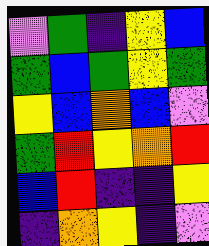[["violet", "green", "indigo", "yellow", "blue"], ["green", "blue", "green", "yellow", "green"], ["yellow", "blue", "orange", "blue", "violet"], ["green", "red", "yellow", "orange", "red"], ["blue", "red", "indigo", "indigo", "yellow"], ["indigo", "orange", "yellow", "indigo", "violet"]]